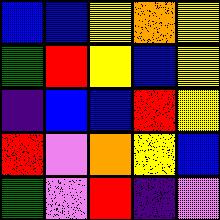[["blue", "blue", "yellow", "orange", "yellow"], ["green", "red", "yellow", "blue", "yellow"], ["indigo", "blue", "blue", "red", "yellow"], ["red", "violet", "orange", "yellow", "blue"], ["green", "violet", "red", "indigo", "violet"]]